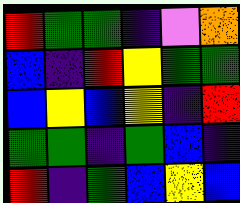[["red", "green", "green", "indigo", "violet", "orange"], ["blue", "indigo", "red", "yellow", "green", "green"], ["blue", "yellow", "blue", "yellow", "indigo", "red"], ["green", "green", "indigo", "green", "blue", "indigo"], ["red", "indigo", "green", "blue", "yellow", "blue"]]